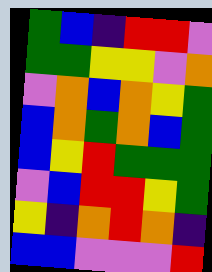[["green", "blue", "indigo", "red", "red", "violet"], ["green", "green", "yellow", "yellow", "violet", "orange"], ["violet", "orange", "blue", "orange", "yellow", "green"], ["blue", "orange", "green", "orange", "blue", "green"], ["blue", "yellow", "red", "green", "green", "green"], ["violet", "blue", "red", "red", "yellow", "green"], ["yellow", "indigo", "orange", "red", "orange", "indigo"], ["blue", "blue", "violet", "violet", "violet", "red"]]